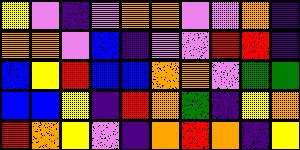[["yellow", "violet", "indigo", "violet", "orange", "orange", "violet", "violet", "orange", "indigo"], ["orange", "orange", "violet", "blue", "indigo", "violet", "violet", "red", "red", "indigo"], ["blue", "yellow", "red", "blue", "blue", "orange", "orange", "violet", "green", "green"], ["blue", "blue", "yellow", "indigo", "red", "orange", "green", "indigo", "yellow", "orange"], ["red", "orange", "yellow", "violet", "indigo", "orange", "red", "orange", "indigo", "yellow"]]